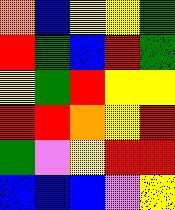[["orange", "blue", "yellow", "yellow", "green"], ["red", "green", "blue", "red", "green"], ["yellow", "green", "red", "yellow", "yellow"], ["red", "red", "orange", "yellow", "red"], ["green", "violet", "yellow", "red", "red"], ["blue", "blue", "blue", "violet", "yellow"]]